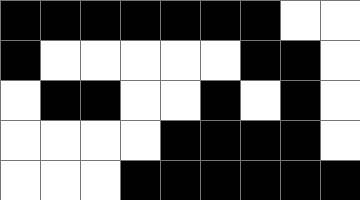[["black", "black", "black", "black", "black", "black", "black", "white", "white"], ["black", "white", "white", "white", "white", "white", "black", "black", "white"], ["white", "black", "black", "white", "white", "black", "white", "black", "white"], ["white", "white", "white", "white", "black", "black", "black", "black", "white"], ["white", "white", "white", "black", "black", "black", "black", "black", "black"]]